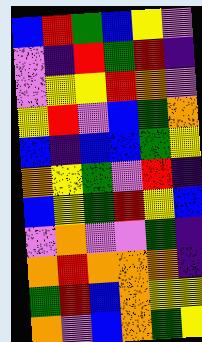[["blue", "red", "green", "blue", "yellow", "violet"], ["violet", "indigo", "red", "green", "red", "indigo"], ["violet", "yellow", "yellow", "red", "orange", "violet"], ["yellow", "red", "violet", "blue", "green", "orange"], ["blue", "indigo", "blue", "blue", "green", "yellow"], ["orange", "yellow", "green", "violet", "red", "indigo"], ["blue", "yellow", "green", "red", "yellow", "blue"], ["violet", "orange", "violet", "violet", "green", "indigo"], ["orange", "red", "orange", "orange", "orange", "indigo"], ["green", "red", "blue", "orange", "yellow", "yellow"], ["orange", "violet", "blue", "orange", "green", "yellow"]]